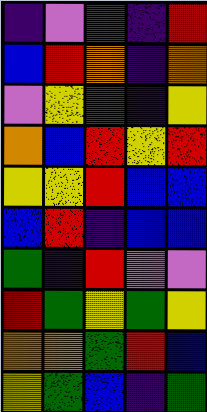[["indigo", "violet", "green", "indigo", "red"], ["blue", "red", "orange", "indigo", "orange"], ["violet", "yellow", "green", "indigo", "yellow"], ["orange", "blue", "red", "yellow", "red"], ["yellow", "yellow", "red", "blue", "blue"], ["blue", "red", "indigo", "blue", "blue"], ["green", "indigo", "red", "violet", "violet"], ["red", "green", "yellow", "green", "yellow"], ["orange", "orange", "green", "red", "blue"], ["yellow", "green", "blue", "indigo", "green"]]